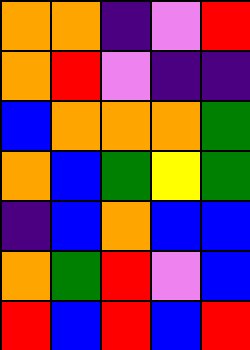[["orange", "orange", "indigo", "violet", "red"], ["orange", "red", "violet", "indigo", "indigo"], ["blue", "orange", "orange", "orange", "green"], ["orange", "blue", "green", "yellow", "green"], ["indigo", "blue", "orange", "blue", "blue"], ["orange", "green", "red", "violet", "blue"], ["red", "blue", "red", "blue", "red"]]